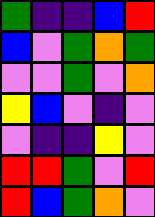[["green", "indigo", "indigo", "blue", "red"], ["blue", "violet", "green", "orange", "green"], ["violet", "violet", "green", "violet", "orange"], ["yellow", "blue", "violet", "indigo", "violet"], ["violet", "indigo", "indigo", "yellow", "violet"], ["red", "red", "green", "violet", "red"], ["red", "blue", "green", "orange", "violet"]]